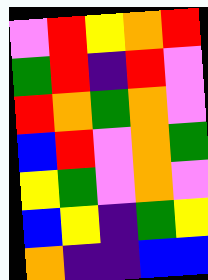[["violet", "red", "yellow", "orange", "red"], ["green", "red", "indigo", "red", "violet"], ["red", "orange", "green", "orange", "violet"], ["blue", "red", "violet", "orange", "green"], ["yellow", "green", "violet", "orange", "violet"], ["blue", "yellow", "indigo", "green", "yellow"], ["orange", "indigo", "indigo", "blue", "blue"]]